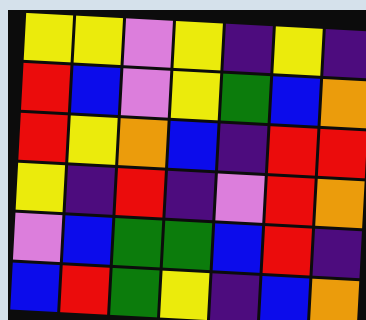[["yellow", "yellow", "violet", "yellow", "indigo", "yellow", "indigo"], ["red", "blue", "violet", "yellow", "green", "blue", "orange"], ["red", "yellow", "orange", "blue", "indigo", "red", "red"], ["yellow", "indigo", "red", "indigo", "violet", "red", "orange"], ["violet", "blue", "green", "green", "blue", "red", "indigo"], ["blue", "red", "green", "yellow", "indigo", "blue", "orange"]]